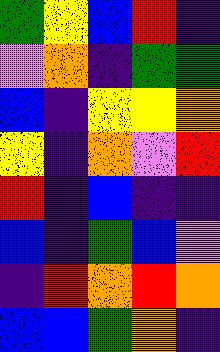[["green", "yellow", "blue", "red", "indigo"], ["violet", "orange", "indigo", "green", "green"], ["blue", "indigo", "yellow", "yellow", "orange"], ["yellow", "indigo", "orange", "violet", "red"], ["red", "indigo", "blue", "indigo", "indigo"], ["blue", "indigo", "green", "blue", "violet"], ["indigo", "red", "orange", "red", "orange"], ["blue", "blue", "green", "orange", "indigo"]]